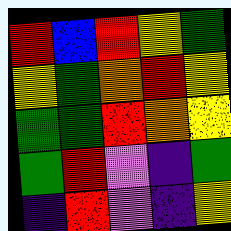[["red", "blue", "red", "yellow", "green"], ["yellow", "green", "orange", "red", "yellow"], ["green", "green", "red", "orange", "yellow"], ["green", "red", "violet", "indigo", "green"], ["indigo", "red", "violet", "indigo", "yellow"]]